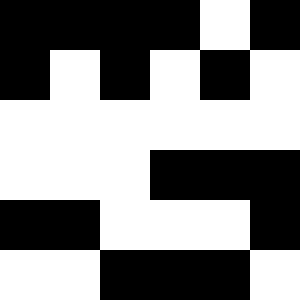[["black", "black", "black", "black", "white", "black"], ["black", "white", "black", "white", "black", "white"], ["white", "white", "white", "white", "white", "white"], ["white", "white", "white", "black", "black", "black"], ["black", "black", "white", "white", "white", "black"], ["white", "white", "black", "black", "black", "white"]]